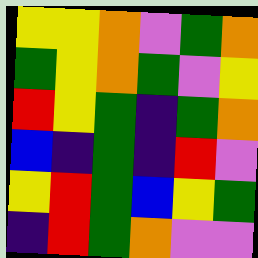[["yellow", "yellow", "orange", "violet", "green", "orange"], ["green", "yellow", "orange", "green", "violet", "yellow"], ["red", "yellow", "green", "indigo", "green", "orange"], ["blue", "indigo", "green", "indigo", "red", "violet"], ["yellow", "red", "green", "blue", "yellow", "green"], ["indigo", "red", "green", "orange", "violet", "violet"]]